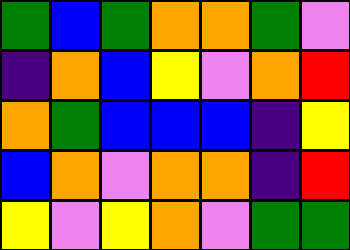[["green", "blue", "green", "orange", "orange", "green", "violet"], ["indigo", "orange", "blue", "yellow", "violet", "orange", "red"], ["orange", "green", "blue", "blue", "blue", "indigo", "yellow"], ["blue", "orange", "violet", "orange", "orange", "indigo", "red"], ["yellow", "violet", "yellow", "orange", "violet", "green", "green"]]